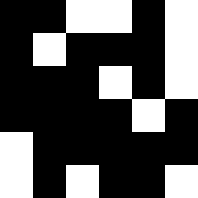[["black", "black", "white", "white", "black", "white"], ["black", "white", "black", "black", "black", "white"], ["black", "black", "black", "white", "black", "white"], ["black", "black", "black", "black", "white", "black"], ["white", "black", "black", "black", "black", "black"], ["white", "black", "white", "black", "black", "white"]]